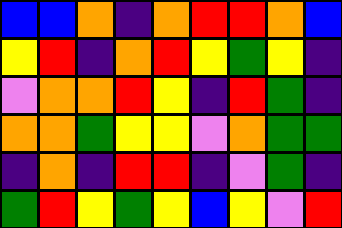[["blue", "blue", "orange", "indigo", "orange", "red", "red", "orange", "blue"], ["yellow", "red", "indigo", "orange", "red", "yellow", "green", "yellow", "indigo"], ["violet", "orange", "orange", "red", "yellow", "indigo", "red", "green", "indigo"], ["orange", "orange", "green", "yellow", "yellow", "violet", "orange", "green", "green"], ["indigo", "orange", "indigo", "red", "red", "indigo", "violet", "green", "indigo"], ["green", "red", "yellow", "green", "yellow", "blue", "yellow", "violet", "red"]]